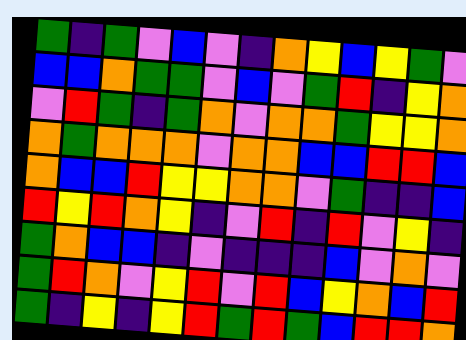[["green", "indigo", "green", "violet", "blue", "violet", "indigo", "orange", "yellow", "blue", "yellow", "green", "violet"], ["blue", "blue", "orange", "green", "green", "violet", "blue", "violet", "green", "red", "indigo", "yellow", "orange"], ["violet", "red", "green", "indigo", "green", "orange", "violet", "orange", "orange", "green", "yellow", "yellow", "orange"], ["orange", "green", "orange", "orange", "orange", "violet", "orange", "orange", "blue", "blue", "red", "red", "blue"], ["orange", "blue", "blue", "red", "yellow", "yellow", "orange", "orange", "violet", "green", "indigo", "indigo", "blue"], ["red", "yellow", "red", "orange", "yellow", "indigo", "violet", "red", "indigo", "red", "violet", "yellow", "indigo"], ["green", "orange", "blue", "blue", "indigo", "violet", "indigo", "indigo", "indigo", "blue", "violet", "orange", "violet"], ["green", "red", "orange", "violet", "yellow", "red", "violet", "red", "blue", "yellow", "orange", "blue", "red"], ["green", "indigo", "yellow", "indigo", "yellow", "red", "green", "red", "green", "blue", "red", "red", "orange"]]